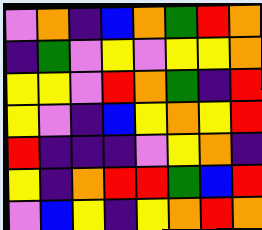[["violet", "orange", "indigo", "blue", "orange", "green", "red", "orange"], ["indigo", "green", "violet", "yellow", "violet", "yellow", "yellow", "orange"], ["yellow", "yellow", "violet", "red", "orange", "green", "indigo", "red"], ["yellow", "violet", "indigo", "blue", "yellow", "orange", "yellow", "red"], ["red", "indigo", "indigo", "indigo", "violet", "yellow", "orange", "indigo"], ["yellow", "indigo", "orange", "red", "red", "green", "blue", "red"], ["violet", "blue", "yellow", "indigo", "yellow", "orange", "red", "orange"]]